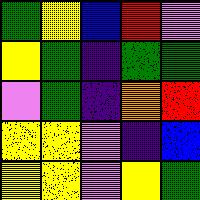[["green", "yellow", "blue", "red", "violet"], ["yellow", "green", "indigo", "green", "green"], ["violet", "green", "indigo", "orange", "red"], ["yellow", "yellow", "violet", "indigo", "blue"], ["yellow", "yellow", "violet", "yellow", "green"]]